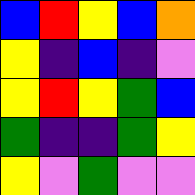[["blue", "red", "yellow", "blue", "orange"], ["yellow", "indigo", "blue", "indigo", "violet"], ["yellow", "red", "yellow", "green", "blue"], ["green", "indigo", "indigo", "green", "yellow"], ["yellow", "violet", "green", "violet", "violet"]]